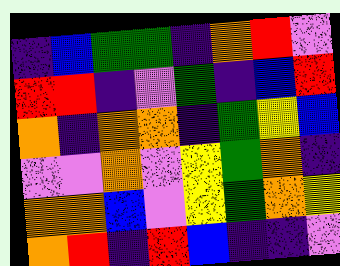[["indigo", "blue", "green", "green", "indigo", "orange", "red", "violet"], ["red", "red", "indigo", "violet", "green", "indigo", "blue", "red"], ["orange", "indigo", "orange", "orange", "indigo", "green", "yellow", "blue"], ["violet", "violet", "orange", "violet", "yellow", "green", "orange", "indigo"], ["orange", "orange", "blue", "violet", "yellow", "green", "orange", "yellow"], ["orange", "red", "indigo", "red", "blue", "indigo", "indigo", "violet"]]